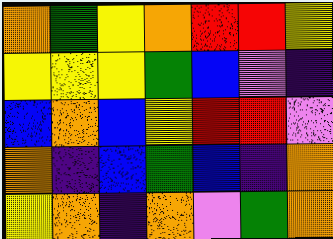[["orange", "green", "yellow", "orange", "red", "red", "yellow"], ["yellow", "yellow", "yellow", "green", "blue", "violet", "indigo"], ["blue", "orange", "blue", "yellow", "red", "red", "violet"], ["orange", "indigo", "blue", "green", "blue", "indigo", "orange"], ["yellow", "orange", "indigo", "orange", "violet", "green", "orange"]]